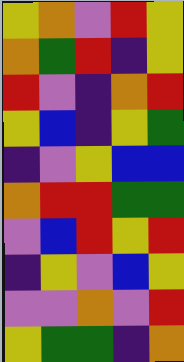[["yellow", "orange", "violet", "red", "yellow"], ["orange", "green", "red", "indigo", "yellow"], ["red", "violet", "indigo", "orange", "red"], ["yellow", "blue", "indigo", "yellow", "green"], ["indigo", "violet", "yellow", "blue", "blue"], ["orange", "red", "red", "green", "green"], ["violet", "blue", "red", "yellow", "red"], ["indigo", "yellow", "violet", "blue", "yellow"], ["violet", "violet", "orange", "violet", "red"], ["yellow", "green", "green", "indigo", "orange"]]